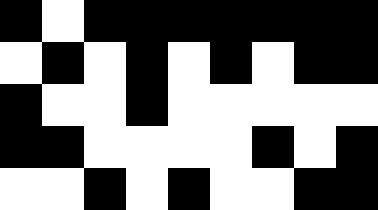[["black", "white", "black", "black", "black", "black", "black", "black", "black"], ["white", "black", "white", "black", "white", "black", "white", "black", "black"], ["black", "white", "white", "black", "white", "white", "white", "white", "white"], ["black", "black", "white", "white", "white", "white", "black", "white", "black"], ["white", "white", "black", "white", "black", "white", "white", "black", "black"]]